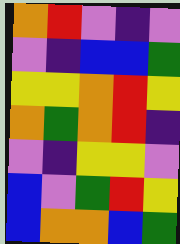[["orange", "red", "violet", "indigo", "violet"], ["violet", "indigo", "blue", "blue", "green"], ["yellow", "yellow", "orange", "red", "yellow"], ["orange", "green", "orange", "red", "indigo"], ["violet", "indigo", "yellow", "yellow", "violet"], ["blue", "violet", "green", "red", "yellow"], ["blue", "orange", "orange", "blue", "green"]]